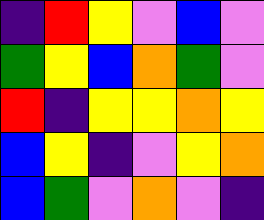[["indigo", "red", "yellow", "violet", "blue", "violet"], ["green", "yellow", "blue", "orange", "green", "violet"], ["red", "indigo", "yellow", "yellow", "orange", "yellow"], ["blue", "yellow", "indigo", "violet", "yellow", "orange"], ["blue", "green", "violet", "orange", "violet", "indigo"]]